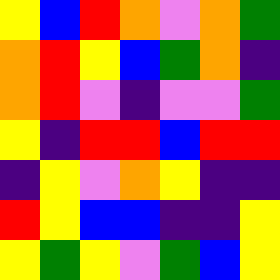[["yellow", "blue", "red", "orange", "violet", "orange", "green"], ["orange", "red", "yellow", "blue", "green", "orange", "indigo"], ["orange", "red", "violet", "indigo", "violet", "violet", "green"], ["yellow", "indigo", "red", "red", "blue", "red", "red"], ["indigo", "yellow", "violet", "orange", "yellow", "indigo", "indigo"], ["red", "yellow", "blue", "blue", "indigo", "indigo", "yellow"], ["yellow", "green", "yellow", "violet", "green", "blue", "yellow"]]